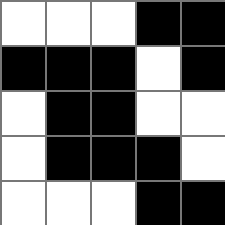[["white", "white", "white", "black", "black"], ["black", "black", "black", "white", "black"], ["white", "black", "black", "white", "white"], ["white", "black", "black", "black", "white"], ["white", "white", "white", "black", "black"]]